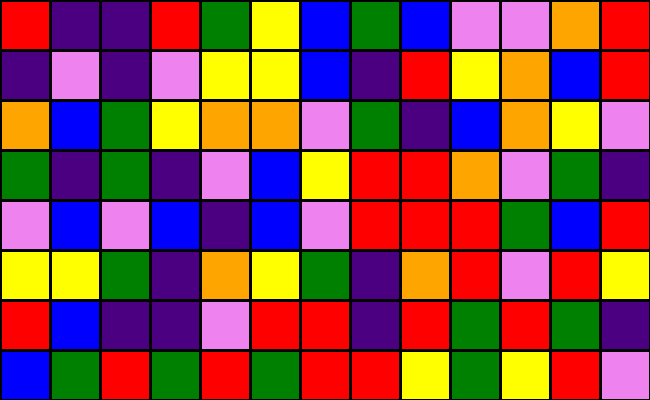[["red", "indigo", "indigo", "red", "green", "yellow", "blue", "green", "blue", "violet", "violet", "orange", "red"], ["indigo", "violet", "indigo", "violet", "yellow", "yellow", "blue", "indigo", "red", "yellow", "orange", "blue", "red"], ["orange", "blue", "green", "yellow", "orange", "orange", "violet", "green", "indigo", "blue", "orange", "yellow", "violet"], ["green", "indigo", "green", "indigo", "violet", "blue", "yellow", "red", "red", "orange", "violet", "green", "indigo"], ["violet", "blue", "violet", "blue", "indigo", "blue", "violet", "red", "red", "red", "green", "blue", "red"], ["yellow", "yellow", "green", "indigo", "orange", "yellow", "green", "indigo", "orange", "red", "violet", "red", "yellow"], ["red", "blue", "indigo", "indigo", "violet", "red", "red", "indigo", "red", "green", "red", "green", "indigo"], ["blue", "green", "red", "green", "red", "green", "red", "red", "yellow", "green", "yellow", "red", "violet"]]